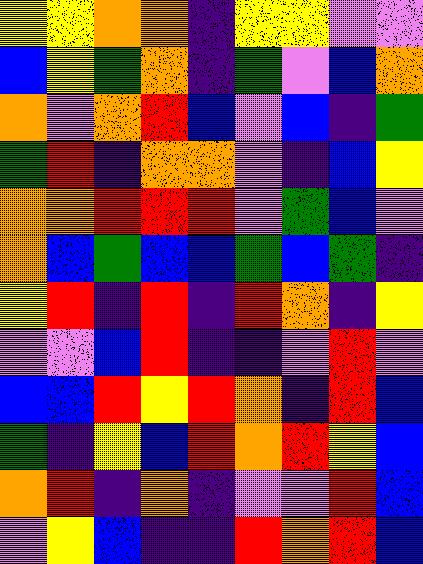[["yellow", "yellow", "orange", "orange", "indigo", "yellow", "yellow", "violet", "violet"], ["blue", "yellow", "green", "orange", "indigo", "green", "violet", "blue", "orange"], ["orange", "violet", "orange", "red", "blue", "violet", "blue", "indigo", "green"], ["green", "red", "indigo", "orange", "orange", "violet", "indigo", "blue", "yellow"], ["orange", "orange", "red", "red", "red", "violet", "green", "blue", "violet"], ["orange", "blue", "green", "blue", "blue", "green", "blue", "green", "indigo"], ["yellow", "red", "indigo", "red", "indigo", "red", "orange", "indigo", "yellow"], ["violet", "violet", "blue", "red", "indigo", "indigo", "violet", "red", "violet"], ["blue", "blue", "red", "yellow", "red", "orange", "indigo", "red", "blue"], ["green", "indigo", "yellow", "blue", "red", "orange", "red", "yellow", "blue"], ["orange", "red", "indigo", "orange", "indigo", "violet", "violet", "red", "blue"], ["violet", "yellow", "blue", "indigo", "indigo", "red", "orange", "red", "blue"]]